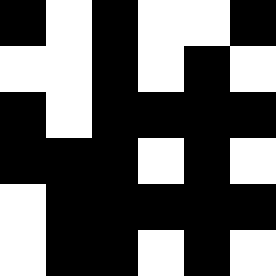[["black", "white", "black", "white", "white", "black"], ["white", "white", "black", "white", "black", "white"], ["black", "white", "black", "black", "black", "black"], ["black", "black", "black", "white", "black", "white"], ["white", "black", "black", "black", "black", "black"], ["white", "black", "black", "white", "black", "white"]]